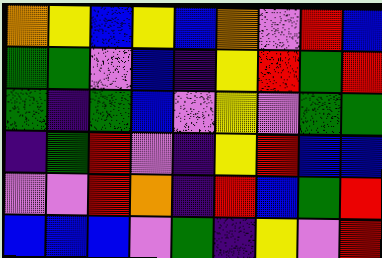[["orange", "yellow", "blue", "yellow", "blue", "orange", "violet", "red", "blue"], ["green", "green", "violet", "blue", "indigo", "yellow", "red", "green", "red"], ["green", "indigo", "green", "blue", "violet", "yellow", "violet", "green", "green"], ["indigo", "green", "red", "violet", "indigo", "yellow", "red", "blue", "blue"], ["violet", "violet", "red", "orange", "indigo", "red", "blue", "green", "red"], ["blue", "blue", "blue", "violet", "green", "indigo", "yellow", "violet", "red"]]